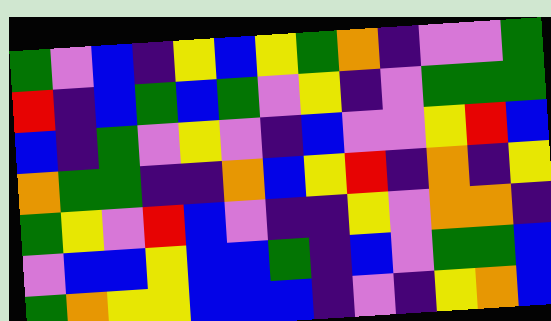[["green", "violet", "blue", "indigo", "yellow", "blue", "yellow", "green", "orange", "indigo", "violet", "violet", "green"], ["red", "indigo", "blue", "green", "blue", "green", "violet", "yellow", "indigo", "violet", "green", "green", "green"], ["blue", "indigo", "green", "violet", "yellow", "violet", "indigo", "blue", "violet", "violet", "yellow", "red", "blue"], ["orange", "green", "green", "indigo", "indigo", "orange", "blue", "yellow", "red", "indigo", "orange", "indigo", "yellow"], ["green", "yellow", "violet", "red", "blue", "violet", "indigo", "indigo", "yellow", "violet", "orange", "orange", "indigo"], ["violet", "blue", "blue", "yellow", "blue", "blue", "green", "indigo", "blue", "violet", "green", "green", "blue"], ["green", "orange", "yellow", "yellow", "blue", "blue", "blue", "indigo", "violet", "indigo", "yellow", "orange", "blue"]]